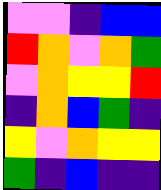[["violet", "violet", "indigo", "blue", "blue"], ["red", "orange", "violet", "orange", "green"], ["violet", "orange", "yellow", "yellow", "red"], ["indigo", "orange", "blue", "green", "indigo"], ["yellow", "violet", "orange", "yellow", "yellow"], ["green", "indigo", "blue", "indigo", "indigo"]]